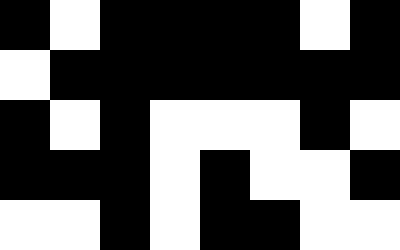[["black", "white", "black", "black", "black", "black", "white", "black"], ["white", "black", "black", "black", "black", "black", "black", "black"], ["black", "white", "black", "white", "white", "white", "black", "white"], ["black", "black", "black", "white", "black", "white", "white", "black"], ["white", "white", "black", "white", "black", "black", "white", "white"]]